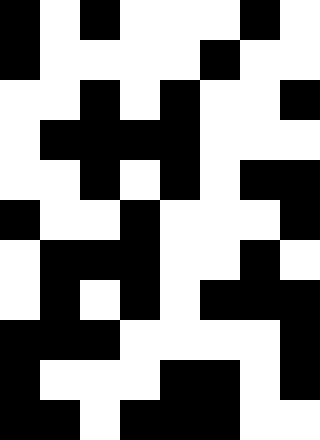[["black", "white", "black", "white", "white", "white", "black", "white"], ["black", "white", "white", "white", "white", "black", "white", "white"], ["white", "white", "black", "white", "black", "white", "white", "black"], ["white", "black", "black", "black", "black", "white", "white", "white"], ["white", "white", "black", "white", "black", "white", "black", "black"], ["black", "white", "white", "black", "white", "white", "white", "black"], ["white", "black", "black", "black", "white", "white", "black", "white"], ["white", "black", "white", "black", "white", "black", "black", "black"], ["black", "black", "black", "white", "white", "white", "white", "black"], ["black", "white", "white", "white", "black", "black", "white", "black"], ["black", "black", "white", "black", "black", "black", "white", "white"]]